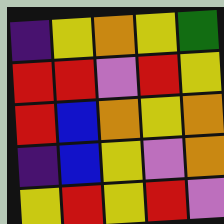[["indigo", "yellow", "orange", "yellow", "green"], ["red", "red", "violet", "red", "yellow"], ["red", "blue", "orange", "yellow", "orange"], ["indigo", "blue", "yellow", "violet", "orange"], ["yellow", "red", "yellow", "red", "violet"]]